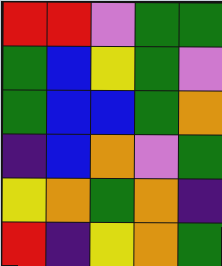[["red", "red", "violet", "green", "green"], ["green", "blue", "yellow", "green", "violet"], ["green", "blue", "blue", "green", "orange"], ["indigo", "blue", "orange", "violet", "green"], ["yellow", "orange", "green", "orange", "indigo"], ["red", "indigo", "yellow", "orange", "green"]]